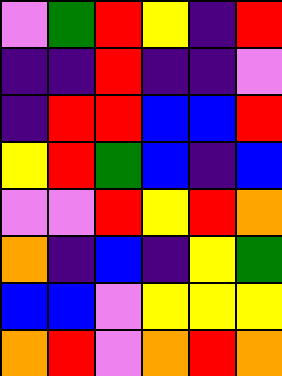[["violet", "green", "red", "yellow", "indigo", "red"], ["indigo", "indigo", "red", "indigo", "indigo", "violet"], ["indigo", "red", "red", "blue", "blue", "red"], ["yellow", "red", "green", "blue", "indigo", "blue"], ["violet", "violet", "red", "yellow", "red", "orange"], ["orange", "indigo", "blue", "indigo", "yellow", "green"], ["blue", "blue", "violet", "yellow", "yellow", "yellow"], ["orange", "red", "violet", "orange", "red", "orange"]]